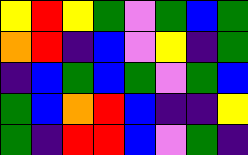[["yellow", "red", "yellow", "green", "violet", "green", "blue", "green"], ["orange", "red", "indigo", "blue", "violet", "yellow", "indigo", "green"], ["indigo", "blue", "green", "blue", "green", "violet", "green", "blue"], ["green", "blue", "orange", "red", "blue", "indigo", "indigo", "yellow"], ["green", "indigo", "red", "red", "blue", "violet", "green", "indigo"]]